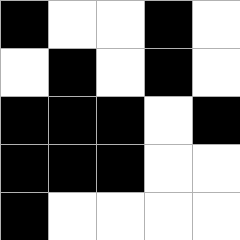[["black", "white", "white", "black", "white"], ["white", "black", "white", "black", "white"], ["black", "black", "black", "white", "black"], ["black", "black", "black", "white", "white"], ["black", "white", "white", "white", "white"]]